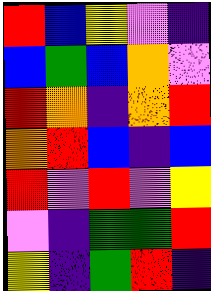[["red", "blue", "yellow", "violet", "indigo"], ["blue", "green", "blue", "orange", "violet"], ["red", "orange", "indigo", "orange", "red"], ["orange", "red", "blue", "indigo", "blue"], ["red", "violet", "red", "violet", "yellow"], ["violet", "indigo", "green", "green", "red"], ["yellow", "indigo", "green", "red", "indigo"]]